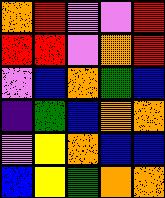[["orange", "red", "violet", "violet", "red"], ["red", "red", "violet", "orange", "red"], ["violet", "blue", "orange", "green", "blue"], ["indigo", "green", "blue", "orange", "orange"], ["violet", "yellow", "orange", "blue", "blue"], ["blue", "yellow", "green", "orange", "orange"]]